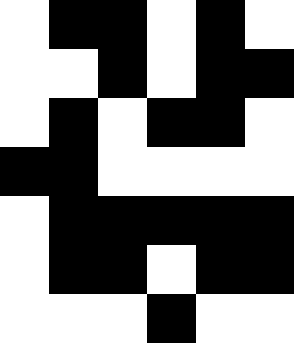[["white", "black", "black", "white", "black", "white"], ["white", "white", "black", "white", "black", "black"], ["white", "black", "white", "black", "black", "white"], ["black", "black", "white", "white", "white", "white"], ["white", "black", "black", "black", "black", "black"], ["white", "black", "black", "white", "black", "black"], ["white", "white", "white", "black", "white", "white"]]